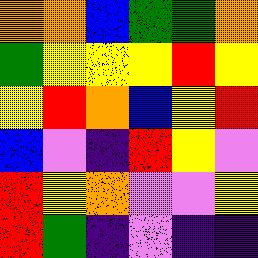[["orange", "orange", "blue", "green", "green", "orange"], ["green", "yellow", "yellow", "yellow", "red", "yellow"], ["yellow", "red", "orange", "blue", "yellow", "red"], ["blue", "violet", "indigo", "red", "yellow", "violet"], ["red", "yellow", "orange", "violet", "violet", "yellow"], ["red", "green", "indigo", "violet", "indigo", "indigo"]]